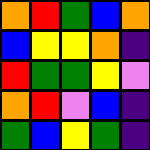[["orange", "red", "green", "blue", "orange"], ["blue", "yellow", "yellow", "orange", "indigo"], ["red", "green", "green", "yellow", "violet"], ["orange", "red", "violet", "blue", "indigo"], ["green", "blue", "yellow", "green", "indigo"]]